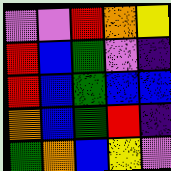[["violet", "violet", "red", "orange", "yellow"], ["red", "blue", "green", "violet", "indigo"], ["red", "blue", "green", "blue", "blue"], ["orange", "blue", "green", "red", "indigo"], ["green", "orange", "blue", "yellow", "violet"]]